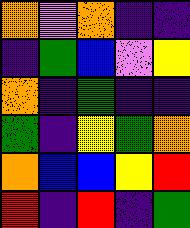[["orange", "violet", "orange", "indigo", "indigo"], ["indigo", "green", "blue", "violet", "yellow"], ["orange", "indigo", "green", "indigo", "indigo"], ["green", "indigo", "yellow", "green", "orange"], ["orange", "blue", "blue", "yellow", "red"], ["red", "indigo", "red", "indigo", "green"]]